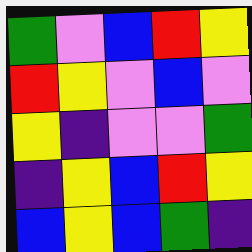[["green", "violet", "blue", "red", "yellow"], ["red", "yellow", "violet", "blue", "violet"], ["yellow", "indigo", "violet", "violet", "green"], ["indigo", "yellow", "blue", "red", "yellow"], ["blue", "yellow", "blue", "green", "indigo"]]